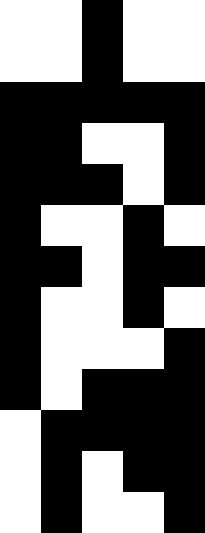[["white", "white", "black", "white", "white"], ["white", "white", "black", "white", "white"], ["black", "black", "black", "black", "black"], ["black", "black", "white", "white", "black"], ["black", "black", "black", "white", "black"], ["black", "white", "white", "black", "white"], ["black", "black", "white", "black", "black"], ["black", "white", "white", "black", "white"], ["black", "white", "white", "white", "black"], ["black", "white", "black", "black", "black"], ["white", "black", "black", "black", "black"], ["white", "black", "white", "black", "black"], ["white", "black", "white", "white", "black"]]